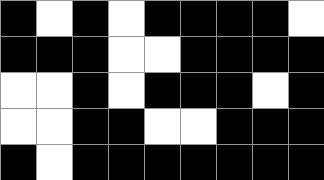[["black", "white", "black", "white", "black", "black", "black", "black", "white"], ["black", "black", "black", "white", "white", "black", "black", "black", "black"], ["white", "white", "black", "white", "black", "black", "black", "white", "black"], ["white", "white", "black", "black", "white", "white", "black", "black", "black"], ["black", "white", "black", "black", "black", "black", "black", "black", "black"]]